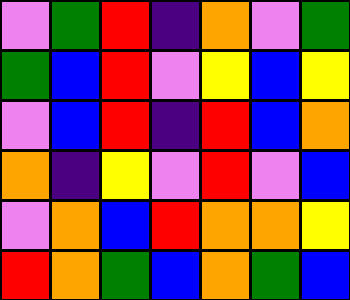[["violet", "green", "red", "indigo", "orange", "violet", "green"], ["green", "blue", "red", "violet", "yellow", "blue", "yellow"], ["violet", "blue", "red", "indigo", "red", "blue", "orange"], ["orange", "indigo", "yellow", "violet", "red", "violet", "blue"], ["violet", "orange", "blue", "red", "orange", "orange", "yellow"], ["red", "orange", "green", "blue", "orange", "green", "blue"]]